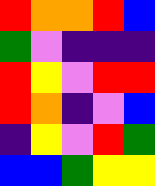[["red", "orange", "orange", "red", "blue"], ["green", "violet", "indigo", "indigo", "indigo"], ["red", "yellow", "violet", "red", "red"], ["red", "orange", "indigo", "violet", "blue"], ["indigo", "yellow", "violet", "red", "green"], ["blue", "blue", "green", "yellow", "yellow"]]